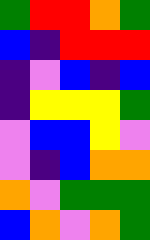[["green", "red", "red", "orange", "green"], ["blue", "indigo", "red", "red", "red"], ["indigo", "violet", "blue", "indigo", "blue"], ["indigo", "yellow", "yellow", "yellow", "green"], ["violet", "blue", "blue", "yellow", "violet"], ["violet", "indigo", "blue", "orange", "orange"], ["orange", "violet", "green", "green", "green"], ["blue", "orange", "violet", "orange", "green"]]